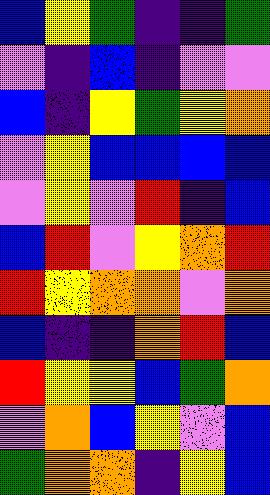[["blue", "yellow", "green", "indigo", "indigo", "green"], ["violet", "indigo", "blue", "indigo", "violet", "violet"], ["blue", "indigo", "yellow", "green", "yellow", "orange"], ["violet", "yellow", "blue", "blue", "blue", "blue"], ["violet", "yellow", "violet", "red", "indigo", "blue"], ["blue", "red", "violet", "yellow", "orange", "red"], ["red", "yellow", "orange", "orange", "violet", "orange"], ["blue", "indigo", "indigo", "orange", "red", "blue"], ["red", "yellow", "yellow", "blue", "green", "orange"], ["violet", "orange", "blue", "yellow", "violet", "blue"], ["green", "orange", "orange", "indigo", "yellow", "blue"]]